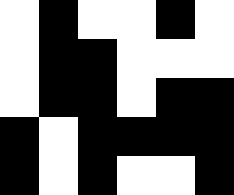[["white", "black", "white", "white", "black", "white"], ["white", "black", "black", "white", "white", "white"], ["white", "black", "black", "white", "black", "black"], ["black", "white", "black", "black", "black", "black"], ["black", "white", "black", "white", "white", "black"]]